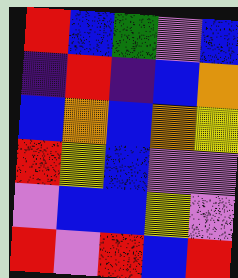[["red", "blue", "green", "violet", "blue"], ["indigo", "red", "indigo", "blue", "orange"], ["blue", "orange", "blue", "orange", "yellow"], ["red", "yellow", "blue", "violet", "violet"], ["violet", "blue", "blue", "yellow", "violet"], ["red", "violet", "red", "blue", "red"]]